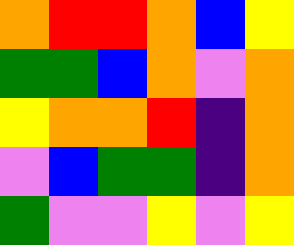[["orange", "red", "red", "orange", "blue", "yellow"], ["green", "green", "blue", "orange", "violet", "orange"], ["yellow", "orange", "orange", "red", "indigo", "orange"], ["violet", "blue", "green", "green", "indigo", "orange"], ["green", "violet", "violet", "yellow", "violet", "yellow"]]